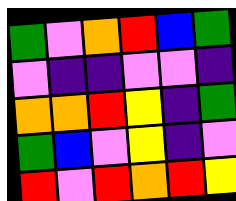[["green", "violet", "orange", "red", "blue", "green"], ["violet", "indigo", "indigo", "violet", "violet", "indigo"], ["orange", "orange", "red", "yellow", "indigo", "green"], ["green", "blue", "violet", "yellow", "indigo", "violet"], ["red", "violet", "red", "orange", "red", "yellow"]]